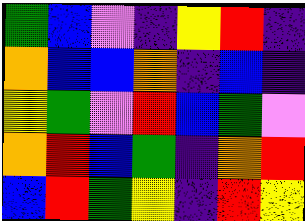[["green", "blue", "violet", "indigo", "yellow", "red", "indigo"], ["orange", "blue", "blue", "orange", "indigo", "blue", "indigo"], ["yellow", "green", "violet", "red", "blue", "green", "violet"], ["orange", "red", "blue", "green", "indigo", "orange", "red"], ["blue", "red", "green", "yellow", "indigo", "red", "yellow"]]